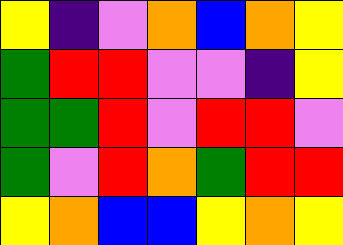[["yellow", "indigo", "violet", "orange", "blue", "orange", "yellow"], ["green", "red", "red", "violet", "violet", "indigo", "yellow"], ["green", "green", "red", "violet", "red", "red", "violet"], ["green", "violet", "red", "orange", "green", "red", "red"], ["yellow", "orange", "blue", "blue", "yellow", "orange", "yellow"]]